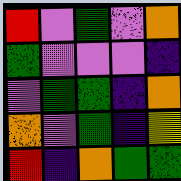[["red", "violet", "green", "violet", "orange"], ["green", "violet", "violet", "violet", "indigo"], ["violet", "green", "green", "indigo", "orange"], ["orange", "violet", "green", "indigo", "yellow"], ["red", "indigo", "orange", "green", "green"]]